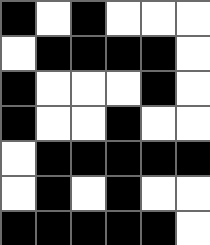[["black", "white", "black", "white", "white", "white"], ["white", "black", "black", "black", "black", "white"], ["black", "white", "white", "white", "black", "white"], ["black", "white", "white", "black", "white", "white"], ["white", "black", "black", "black", "black", "black"], ["white", "black", "white", "black", "white", "white"], ["black", "black", "black", "black", "black", "white"]]